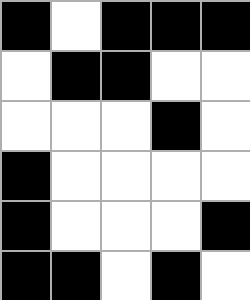[["black", "white", "black", "black", "black"], ["white", "black", "black", "white", "white"], ["white", "white", "white", "black", "white"], ["black", "white", "white", "white", "white"], ["black", "white", "white", "white", "black"], ["black", "black", "white", "black", "white"]]